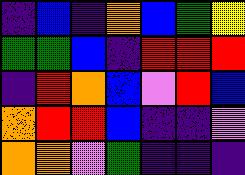[["indigo", "blue", "indigo", "orange", "blue", "green", "yellow"], ["green", "green", "blue", "indigo", "red", "red", "red"], ["indigo", "red", "orange", "blue", "violet", "red", "blue"], ["orange", "red", "red", "blue", "indigo", "indigo", "violet"], ["orange", "orange", "violet", "green", "indigo", "indigo", "indigo"]]